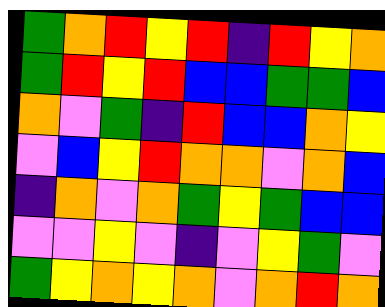[["green", "orange", "red", "yellow", "red", "indigo", "red", "yellow", "orange"], ["green", "red", "yellow", "red", "blue", "blue", "green", "green", "blue"], ["orange", "violet", "green", "indigo", "red", "blue", "blue", "orange", "yellow"], ["violet", "blue", "yellow", "red", "orange", "orange", "violet", "orange", "blue"], ["indigo", "orange", "violet", "orange", "green", "yellow", "green", "blue", "blue"], ["violet", "violet", "yellow", "violet", "indigo", "violet", "yellow", "green", "violet"], ["green", "yellow", "orange", "yellow", "orange", "violet", "orange", "red", "orange"]]